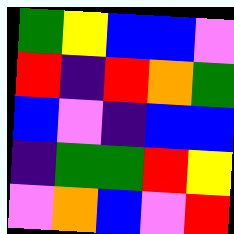[["green", "yellow", "blue", "blue", "violet"], ["red", "indigo", "red", "orange", "green"], ["blue", "violet", "indigo", "blue", "blue"], ["indigo", "green", "green", "red", "yellow"], ["violet", "orange", "blue", "violet", "red"]]